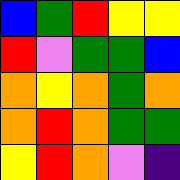[["blue", "green", "red", "yellow", "yellow"], ["red", "violet", "green", "green", "blue"], ["orange", "yellow", "orange", "green", "orange"], ["orange", "red", "orange", "green", "green"], ["yellow", "red", "orange", "violet", "indigo"]]